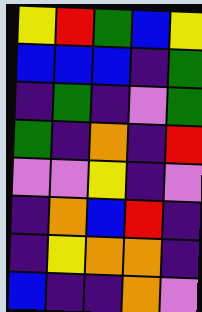[["yellow", "red", "green", "blue", "yellow"], ["blue", "blue", "blue", "indigo", "green"], ["indigo", "green", "indigo", "violet", "green"], ["green", "indigo", "orange", "indigo", "red"], ["violet", "violet", "yellow", "indigo", "violet"], ["indigo", "orange", "blue", "red", "indigo"], ["indigo", "yellow", "orange", "orange", "indigo"], ["blue", "indigo", "indigo", "orange", "violet"]]